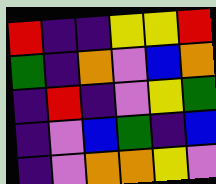[["red", "indigo", "indigo", "yellow", "yellow", "red"], ["green", "indigo", "orange", "violet", "blue", "orange"], ["indigo", "red", "indigo", "violet", "yellow", "green"], ["indigo", "violet", "blue", "green", "indigo", "blue"], ["indigo", "violet", "orange", "orange", "yellow", "violet"]]